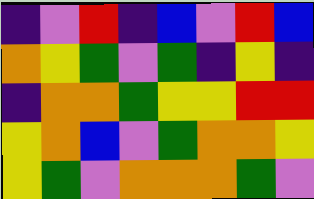[["indigo", "violet", "red", "indigo", "blue", "violet", "red", "blue"], ["orange", "yellow", "green", "violet", "green", "indigo", "yellow", "indigo"], ["indigo", "orange", "orange", "green", "yellow", "yellow", "red", "red"], ["yellow", "orange", "blue", "violet", "green", "orange", "orange", "yellow"], ["yellow", "green", "violet", "orange", "orange", "orange", "green", "violet"]]